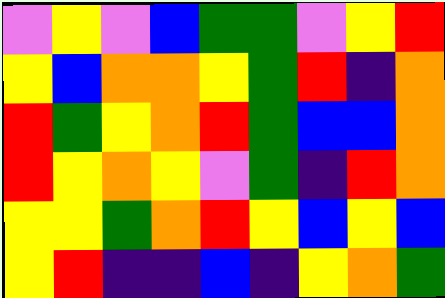[["violet", "yellow", "violet", "blue", "green", "green", "violet", "yellow", "red"], ["yellow", "blue", "orange", "orange", "yellow", "green", "red", "indigo", "orange"], ["red", "green", "yellow", "orange", "red", "green", "blue", "blue", "orange"], ["red", "yellow", "orange", "yellow", "violet", "green", "indigo", "red", "orange"], ["yellow", "yellow", "green", "orange", "red", "yellow", "blue", "yellow", "blue"], ["yellow", "red", "indigo", "indigo", "blue", "indigo", "yellow", "orange", "green"]]